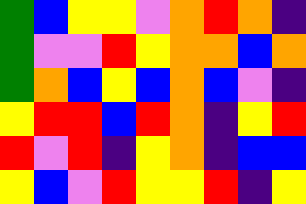[["green", "blue", "yellow", "yellow", "violet", "orange", "red", "orange", "indigo"], ["green", "violet", "violet", "red", "yellow", "orange", "orange", "blue", "orange"], ["green", "orange", "blue", "yellow", "blue", "orange", "blue", "violet", "indigo"], ["yellow", "red", "red", "blue", "red", "orange", "indigo", "yellow", "red"], ["red", "violet", "red", "indigo", "yellow", "orange", "indigo", "blue", "blue"], ["yellow", "blue", "violet", "red", "yellow", "yellow", "red", "indigo", "yellow"]]